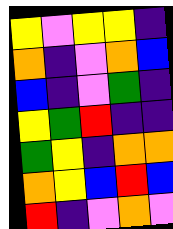[["yellow", "violet", "yellow", "yellow", "indigo"], ["orange", "indigo", "violet", "orange", "blue"], ["blue", "indigo", "violet", "green", "indigo"], ["yellow", "green", "red", "indigo", "indigo"], ["green", "yellow", "indigo", "orange", "orange"], ["orange", "yellow", "blue", "red", "blue"], ["red", "indigo", "violet", "orange", "violet"]]